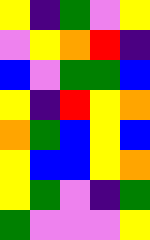[["yellow", "indigo", "green", "violet", "yellow"], ["violet", "yellow", "orange", "red", "indigo"], ["blue", "violet", "green", "green", "blue"], ["yellow", "indigo", "red", "yellow", "orange"], ["orange", "green", "blue", "yellow", "blue"], ["yellow", "blue", "blue", "yellow", "orange"], ["yellow", "green", "violet", "indigo", "green"], ["green", "violet", "violet", "violet", "yellow"]]